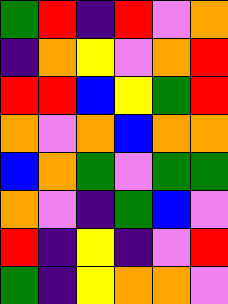[["green", "red", "indigo", "red", "violet", "orange"], ["indigo", "orange", "yellow", "violet", "orange", "red"], ["red", "red", "blue", "yellow", "green", "red"], ["orange", "violet", "orange", "blue", "orange", "orange"], ["blue", "orange", "green", "violet", "green", "green"], ["orange", "violet", "indigo", "green", "blue", "violet"], ["red", "indigo", "yellow", "indigo", "violet", "red"], ["green", "indigo", "yellow", "orange", "orange", "violet"]]